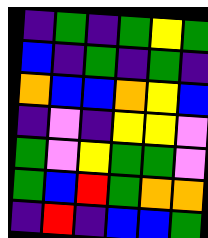[["indigo", "green", "indigo", "green", "yellow", "green"], ["blue", "indigo", "green", "indigo", "green", "indigo"], ["orange", "blue", "blue", "orange", "yellow", "blue"], ["indigo", "violet", "indigo", "yellow", "yellow", "violet"], ["green", "violet", "yellow", "green", "green", "violet"], ["green", "blue", "red", "green", "orange", "orange"], ["indigo", "red", "indigo", "blue", "blue", "green"]]